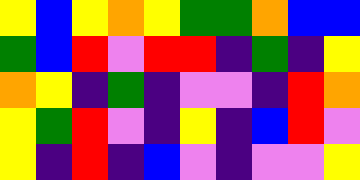[["yellow", "blue", "yellow", "orange", "yellow", "green", "green", "orange", "blue", "blue"], ["green", "blue", "red", "violet", "red", "red", "indigo", "green", "indigo", "yellow"], ["orange", "yellow", "indigo", "green", "indigo", "violet", "violet", "indigo", "red", "orange"], ["yellow", "green", "red", "violet", "indigo", "yellow", "indigo", "blue", "red", "violet"], ["yellow", "indigo", "red", "indigo", "blue", "violet", "indigo", "violet", "violet", "yellow"]]